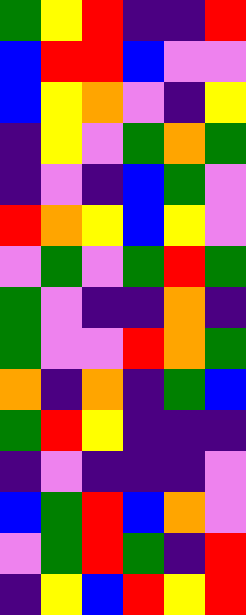[["green", "yellow", "red", "indigo", "indigo", "red"], ["blue", "red", "red", "blue", "violet", "violet"], ["blue", "yellow", "orange", "violet", "indigo", "yellow"], ["indigo", "yellow", "violet", "green", "orange", "green"], ["indigo", "violet", "indigo", "blue", "green", "violet"], ["red", "orange", "yellow", "blue", "yellow", "violet"], ["violet", "green", "violet", "green", "red", "green"], ["green", "violet", "indigo", "indigo", "orange", "indigo"], ["green", "violet", "violet", "red", "orange", "green"], ["orange", "indigo", "orange", "indigo", "green", "blue"], ["green", "red", "yellow", "indigo", "indigo", "indigo"], ["indigo", "violet", "indigo", "indigo", "indigo", "violet"], ["blue", "green", "red", "blue", "orange", "violet"], ["violet", "green", "red", "green", "indigo", "red"], ["indigo", "yellow", "blue", "red", "yellow", "red"]]